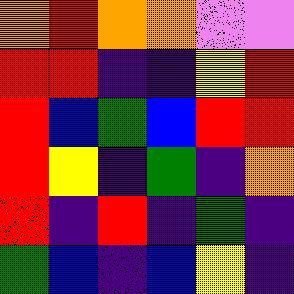[["orange", "red", "orange", "orange", "violet", "violet"], ["red", "red", "indigo", "indigo", "yellow", "red"], ["red", "blue", "green", "blue", "red", "red"], ["red", "yellow", "indigo", "green", "indigo", "orange"], ["red", "indigo", "red", "indigo", "green", "indigo"], ["green", "blue", "indigo", "blue", "yellow", "indigo"]]